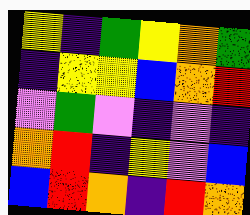[["yellow", "indigo", "green", "yellow", "orange", "green"], ["indigo", "yellow", "yellow", "blue", "orange", "red"], ["violet", "green", "violet", "indigo", "violet", "indigo"], ["orange", "red", "indigo", "yellow", "violet", "blue"], ["blue", "red", "orange", "indigo", "red", "orange"]]